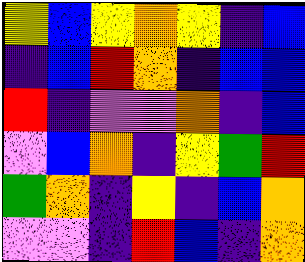[["yellow", "blue", "yellow", "orange", "yellow", "indigo", "blue"], ["indigo", "blue", "red", "orange", "indigo", "blue", "blue"], ["red", "indigo", "violet", "violet", "orange", "indigo", "blue"], ["violet", "blue", "orange", "indigo", "yellow", "green", "red"], ["green", "orange", "indigo", "yellow", "indigo", "blue", "orange"], ["violet", "violet", "indigo", "red", "blue", "indigo", "orange"]]